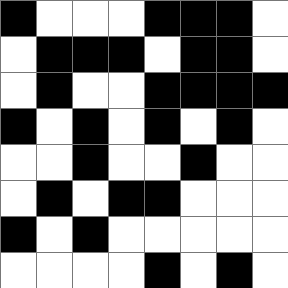[["black", "white", "white", "white", "black", "black", "black", "white"], ["white", "black", "black", "black", "white", "black", "black", "white"], ["white", "black", "white", "white", "black", "black", "black", "black"], ["black", "white", "black", "white", "black", "white", "black", "white"], ["white", "white", "black", "white", "white", "black", "white", "white"], ["white", "black", "white", "black", "black", "white", "white", "white"], ["black", "white", "black", "white", "white", "white", "white", "white"], ["white", "white", "white", "white", "black", "white", "black", "white"]]